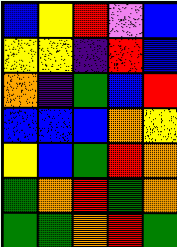[["blue", "yellow", "red", "violet", "blue"], ["yellow", "yellow", "indigo", "red", "blue"], ["orange", "indigo", "green", "blue", "red"], ["blue", "blue", "blue", "orange", "yellow"], ["yellow", "blue", "green", "red", "orange"], ["green", "orange", "red", "green", "orange"], ["green", "green", "orange", "red", "green"]]